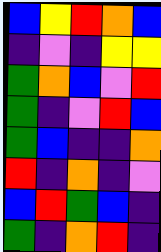[["blue", "yellow", "red", "orange", "blue"], ["indigo", "violet", "indigo", "yellow", "yellow"], ["green", "orange", "blue", "violet", "red"], ["green", "indigo", "violet", "red", "blue"], ["green", "blue", "indigo", "indigo", "orange"], ["red", "indigo", "orange", "indigo", "violet"], ["blue", "red", "green", "blue", "indigo"], ["green", "indigo", "orange", "red", "indigo"]]